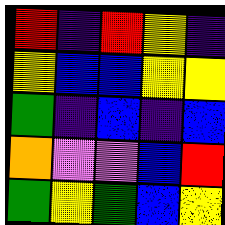[["red", "indigo", "red", "yellow", "indigo"], ["yellow", "blue", "blue", "yellow", "yellow"], ["green", "indigo", "blue", "indigo", "blue"], ["orange", "violet", "violet", "blue", "red"], ["green", "yellow", "green", "blue", "yellow"]]